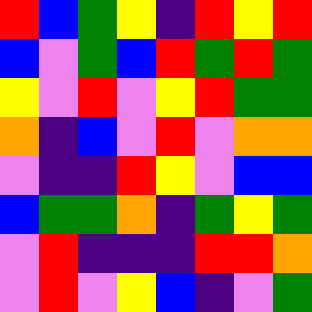[["red", "blue", "green", "yellow", "indigo", "red", "yellow", "red"], ["blue", "violet", "green", "blue", "red", "green", "red", "green"], ["yellow", "violet", "red", "violet", "yellow", "red", "green", "green"], ["orange", "indigo", "blue", "violet", "red", "violet", "orange", "orange"], ["violet", "indigo", "indigo", "red", "yellow", "violet", "blue", "blue"], ["blue", "green", "green", "orange", "indigo", "green", "yellow", "green"], ["violet", "red", "indigo", "indigo", "indigo", "red", "red", "orange"], ["violet", "red", "violet", "yellow", "blue", "indigo", "violet", "green"]]